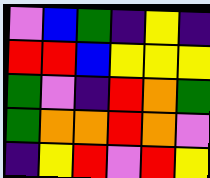[["violet", "blue", "green", "indigo", "yellow", "indigo"], ["red", "red", "blue", "yellow", "yellow", "yellow"], ["green", "violet", "indigo", "red", "orange", "green"], ["green", "orange", "orange", "red", "orange", "violet"], ["indigo", "yellow", "red", "violet", "red", "yellow"]]